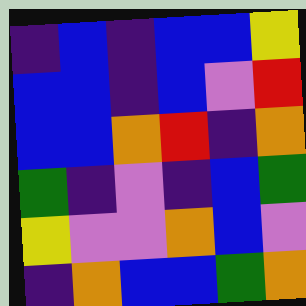[["indigo", "blue", "indigo", "blue", "blue", "yellow"], ["blue", "blue", "indigo", "blue", "violet", "red"], ["blue", "blue", "orange", "red", "indigo", "orange"], ["green", "indigo", "violet", "indigo", "blue", "green"], ["yellow", "violet", "violet", "orange", "blue", "violet"], ["indigo", "orange", "blue", "blue", "green", "orange"]]